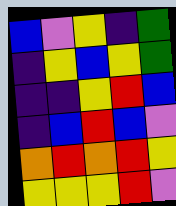[["blue", "violet", "yellow", "indigo", "green"], ["indigo", "yellow", "blue", "yellow", "green"], ["indigo", "indigo", "yellow", "red", "blue"], ["indigo", "blue", "red", "blue", "violet"], ["orange", "red", "orange", "red", "yellow"], ["yellow", "yellow", "yellow", "red", "violet"]]